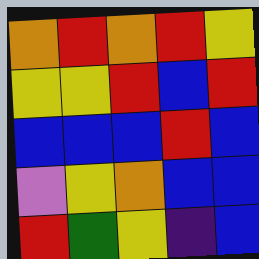[["orange", "red", "orange", "red", "yellow"], ["yellow", "yellow", "red", "blue", "red"], ["blue", "blue", "blue", "red", "blue"], ["violet", "yellow", "orange", "blue", "blue"], ["red", "green", "yellow", "indigo", "blue"]]